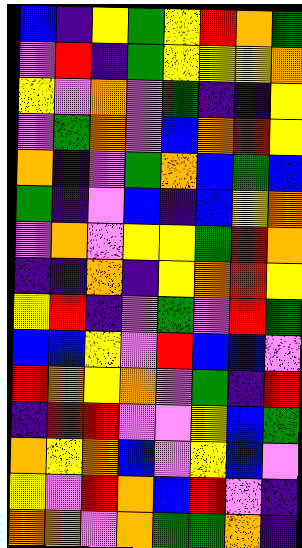[["blue", "indigo", "yellow", "green", "yellow", "red", "orange", "green"], ["violet", "red", "indigo", "green", "yellow", "yellow", "yellow", "orange"], ["yellow", "violet", "orange", "violet", "green", "indigo", "indigo", "yellow"], ["violet", "green", "orange", "violet", "blue", "orange", "red", "yellow"], ["orange", "indigo", "violet", "green", "orange", "blue", "green", "blue"], ["green", "indigo", "violet", "blue", "indigo", "blue", "yellow", "orange"], ["violet", "orange", "violet", "yellow", "yellow", "green", "red", "orange"], ["indigo", "indigo", "orange", "indigo", "yellow", "orange", "red", "yellow"], ["yellow", "red", "indigo", "violet", "green", "violet", "red", "green"], ["blue", "blue", "yellow", "violet", "red", "blue", "blue", "violet"], ["red", "orange", "yellow", "orange", "violet", "green", "indigo", "red"], ["indigo", "red", "red", "violet", "violet", "yellow", "blue", "green"], ["orange", "yellow", "orange", "blue", "violet", "yellow", "blue", "violet"], ["yellow", "violet", "red", "orange", "blue", "red", "violet", "indigo"], ["orange", "orange", "violet", "orange", "green", "green", "orange", "indigo"]]